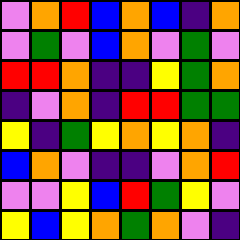[["violet", "orange", "red", "blue", "orange", "blue", "indigo", "orange"], ["violet", "green", "violet", "blue", "orange", "violet", "green", "violet"], ["red", "red", "orange", "indigo", "indigo", "yellow", "green", "orange"], ["indigo", "violet", "orange", "indigo", "red", "red", "green", "green"], ["yellow", "indigo", "green", "yellow", "orange", "yellow", "orange", "indigo"], ["blue", "orange", "violet", "indigo", "indigo", "violet", "orange", "red"], ["violet", "violet", "yellow", "blue", "red", "green", "yellow", "violet"], ["yellow", "blue", "yellow", "orange", "green", "orange", "violet", "indigo"]]